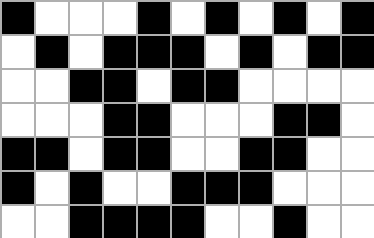[["black", "white", "white", "white", "black", "white", "black", "white", "black", "white", "black"], ["white", "black", "white", "black", "black", "black", "white", "black", "white", "black", "black"], ["white", "white", "black", "black", "white", "black", "black", "white", "white", "white", "white"], ["white", "white", "white", "black", "black", "white", "white", "white", "black", "black", "white"], ["black", "black", "white", "black", "black", "white", "white", "black", "black", "white", "white"], ["black", "white", "black", "white", "white", "black", "black", "black", "white", "white", "white"], ["white", "white", "black", "black", "black", "black", "white", "white", "black", "white", "white"]]